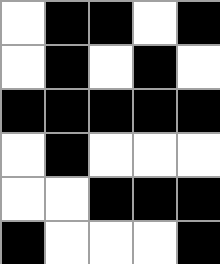[["white", "black", "black", "white", "black"], ["white", "black", "white", "black", "white"], ["black", "black", "black", "black", "black"], ["white", "black", "white", "white", "white"], ["white", "white", "black", "black", "black"], ["black", "white", "white", "white", "black"]]